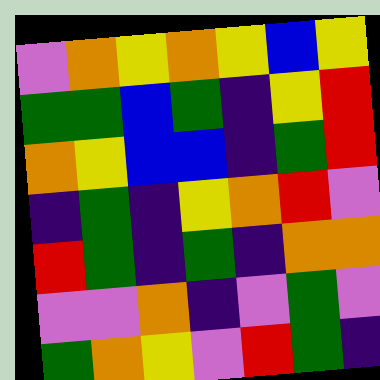[["violet", "orange", "yellow", "orange", "yellow", "blue", "yellow"], ["green", "green", "blue", "green", "indigo", "yellow", "red"], ["orange", "yellow", "blue", "blue", "indigo", "green", "red"], ["indigo", "green", "indigo", "yellow", "orange", "red", "violet"], ["red", "green", "indigo", "green", "indigo", "orange", "orange"], ["violet", "violet", "orange", "indigo", "violet", "green", "violet"], ["green", "orange", "yellow", "violet", "red", "green", "indigo"]]